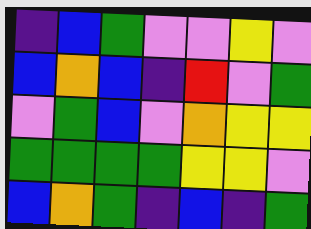[["indigo", "blue", "green", "violet", "violet", "yellow", "violet"], ["blue", "orange", "blue", "indigo", "red", "violet", "green"], ["violet", "green", "blue", "violet", "orange", "yellow", "yellow"], ["green", "green", "green", "green", "yellow", "yellow", "violet"], ["blue", "orange", "green", "indigo", "blue", "indigo", "green"]]